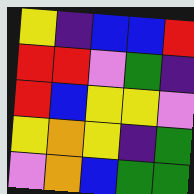[["yellow", "indigo", "blue", "blue", "red"], ["red", "red", "violet", "green", "indigo"], ["red", "blue", "yellow", "yellow", "violet"], ["yellow", "orange", "yellow", "indigo", "green"], ["violet", "orange", "blue", "green", "green"]]